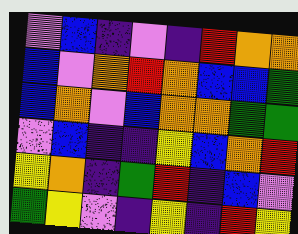[["violet", "blue", "indigo", "violet", "indigo", "red", "orange", "orange"], ["blue", "violet", "orange", "red", "orange", "blue", "blue", "green"], ["blue", "orange", "violet", "blue", "orange", "orange", "green", "green"], ["violet", "blue", "indigo", "indigo", "yellow", "blue", "orange", "red"], ["yellow", "orange", "indigo", "green", "red", "indigo", "blue", "violet"], ["green", "yellow", "violet", "indigo", "yellow", "indigo", "red", "yellow"]]